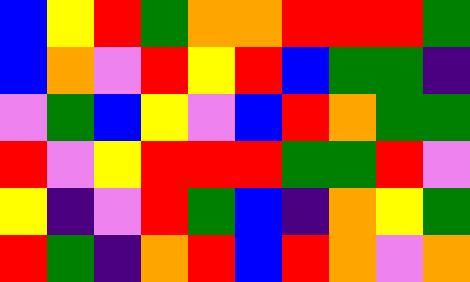[["blue", "yellow", "red", "green", "orange", "orange", "red", "red", "red", "green"], ["blue", "orange", "violet", "red", "yellow", "red", "blue", "green", "green", "indigo"], ["violet", "green", "blue", "yellow", "violet", "blue", "red", "orange", "green", "green"], ["red", "violet", "yellow", "red", "red", "red", "green", "green", "red", "violet"], ["yellow", "indigo", "violet", "red", "green", "blue", "indigo", "orange", "yellow", "green"], ["red", "green", "indigo", "orange", "red", "blue", "red", "orange", "violet", "orange"]]